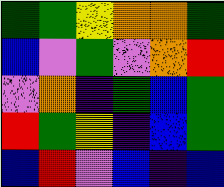[["green", "green", "yellow", "orange", "orange", "green"], ["blue", "violet", "green", "violet", "orange", "red"], ["violet", "orange", "indigo", "green", "blue", "green"], ["red", "green", "yellow", "indigo", "blue", "green"], ["blue", "red", "violet", "blue", "indigo", "blue"]]